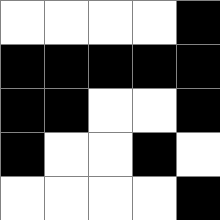[["white", "white", "white", "white", "black"], ["black", "black", "black", "black", "black"], ["black", "black", "white", "white", "black"], ["black", "white", "white", "black", "white"], ["white", "white", "white", "white", "black"]]